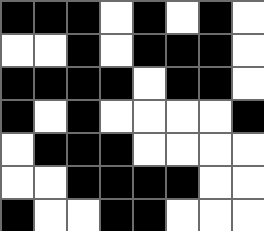[["black", "black", "black", "white", "black", "white", "black", "white"], ["white", "white", "black", "white", "black", "black", "black", "white"], ["black", "black", "black", "black", "white", "black", "black", "white"], ["black", "white", "black", "white", "white", "white", "white", "black"], ["white", "black", "black", "black", "white", "white", "white", "white"], ["white", "white", "black", "black", "black", "black", "white", "white"], ["black", "white", "white", "black", "black", "white", "white", "white"]]